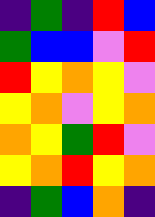[["indigo", "green", "indigo", "red", "blue"], ["green", "blue", "blue", "violet", "red"], ["red", "yellow", "orange", "yellow", "violet"], ["yellow", "orange", "violet", "yellow", "orange"], ["orange", "yellow", "green", "red", "violet"], ["yellow", "orange", "red", "yellow", "orange"], ["indigo", "green", "blue", "orange", "indigo"]]